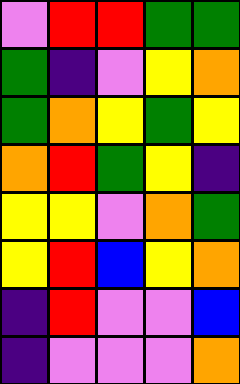[["violet", "red", "red", "green", "green"], ["green", "indigo", "violet", "yellow", "orange"], ["green", "orange", "yellow", "green", "yellow"], ["orange", "red", "green", "yellow", "indigo"], ["yellow", "yellow", "violet", "orange", "green"], ["yellow", "red", "blue", "yellow", "orange"], ["indigo", "red", "violet", "violet", "blue"], ["indigo", "violet", "violet", "violet", "orange"]]